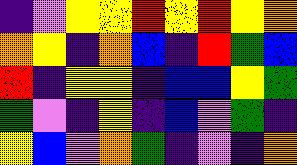[["indigo", "violet", "yellow", "yellow", "red", "yellow", "red", "yellow", "orange"], ["orange", "yellow", "indigo", "orange", "blue", "indigo", "red", "green", "blue"], ["red", "indigo", "yellow", "yellow", "indigo", "blue", "blue", "yellow", "green"], ["green", "violet", "indigo", "yellow", "indigo", "blue", "violet", "green", "indigo"], ["yellow", "blue", "violet", "orange", "green", "indigo", "violet", "indigo", "orange"]]